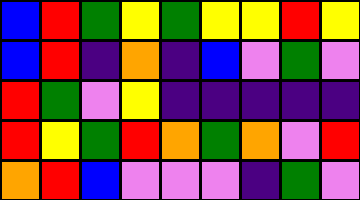[["blue", "red", "green", "yellow", "green", "yellow", "yellow", "red", "yellow"], ["blue", "red", "indigo", "orange", "indigo", "blue", "violet", "green", "violet"], ["red", "green", "violet", "yellow", "indigo", "indigo", "indigo", "indigo", "indigo"], ["red", "yellow", "green", "red", "orange", "green", "orange", "violet", "red"], ["orange", "red", "blue", "violet", "violet", "violet", "indigo", "green", "violet"]]